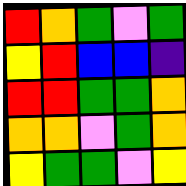[["red", "orange", "green", "violet", "green"], ["yellow", "red", "blue", "blue", "indigo"], ["red", "red", "green", "green", "orange"], ["orange", "orange", "violet", "green", "orange"], ["yellow", "green", "green", "violet", "yellow"]]